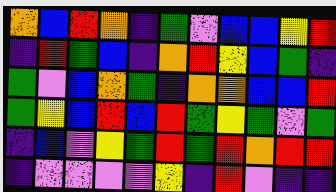[["orange", "blue", "red", "orange", "indigo", "green", "violet", "blue", "blue", "yellow", "red"], ["indigo", "red", "green", "blue", "indigo", "orange", "red", "yellow", "blue", "green", "indigo"], ["green", "violet", "blue", "orange", "green", "indigo", "orange", "orange", "blue", "blue", "red"], ["green", "yellow", "blue", "red", "blue", "red", "green", "yellow", "green", "violet", "green"], ["indigo", "blue", "violet", "yellow", "green", "red", "green", "red", "orange", "red", "red"], ["indigo", "violet", "violet", "violet", "violet", "yellow", "indigo", "red", "violet", "indigo", "indigo"]]